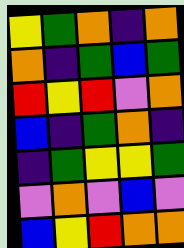[["yellow", "green", "orange", "indigo", "orange"], ["orange", "indigo", "green", "blue", "green"], ["red", "yellow", "red", "violet", "orange"], ["blue", "indigo", "green", "orange", "indigo"], ["indigo", "green", "yellow", "yellow", "green"], ["violet", "orange", "violet", "blue", "violet"], ["blue", "yellow", "red", "orange", "orange"]]